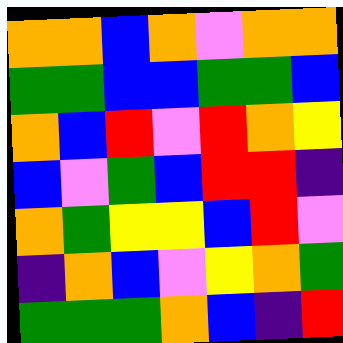[["orange", "orange", "blue", "orange", "violet", "orange", "orange"], ["green", "green", "blue", "blue", "green", "green", "blue"], ["orange", "blue", "red", "violet", "red", "orange", "yellow"], ["blue", "violet", "green", "blue", "red", "red", "indigo"], ["orange", "green", "yellow", "yellow", "blue", "red", "violet"], ["indigo", "orange", "blue", "violet", "yellow", "orange", "green"], ["green", "green", "green", "orange", "blue", "indigo", "red"]]